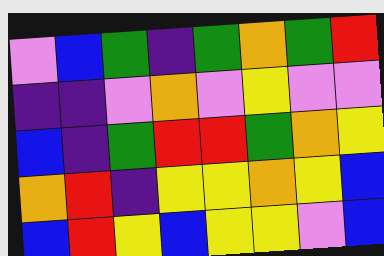[["violet", "blue", "green", "indigo", "green", "orange", "green", "red"], ["indigo", "indigo", "violet", "orange", "violet", "yellow", "violet", "violet"], ["blue", "indigo", "green", "red", "red", "green", "orange", "yellow"], ["orange", "red", "indigo", "yellow", "yellow", "orange", "yellow", "blue"], ["blue", "red", "yellow", "blue", "yellow", "yellow", "violet", "blue"]]